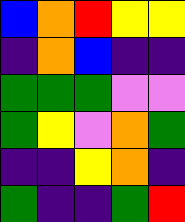[["blue", "orange", "red", "yellow", "yellow"], ["indigo", "orange", "blue", "indigo", "indigo"], ["green", "green", "green", "violet", "violet"], ["green", "yellow", "violet", "orange", "green"], ["indigo", "indigo", "yellow", "orange", "indigo"], ["green", "indigo", "indigo", "green", "red"]]